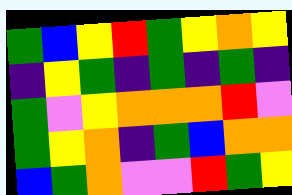[["green", "blue", "yellow", "red", "green", "yellow", "orange", "yellow"], ["indigo", "yellow", "green", "indigo", "green", "indigo", "green", "indigo"], ["green", "violet", "yellow", "orange", "orange", "orange", "red", "violet"], ["green", "yellow", "orange", "indigo", "green", "blue", "orange", "orange"], ["blue", "green", "orange", "violet", "violet", "red", "green", "yellow"]]